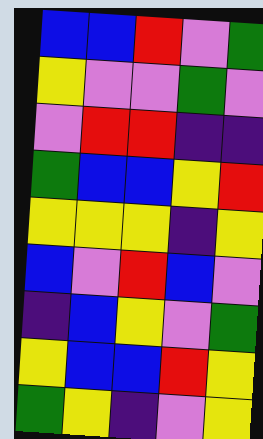[["blue", "blue", "red", "violet", "green"], ["yellow", "violet", "violet", "green", "violet"], ["violet", "red", "red", "indigo", "indigo"], ["green", "blue", "blue", "yellow", "red"], ["yellow", "yellow", "yellow", "indigo", "yellow"], ["blue", "violet", "red", "blue", "violet"], ["indigo", "blue", "yellow", "violet", "green"], ["yellow", "blue", "blue", "red", "yellow"], ["green", "yellow", "indigo", "violet", "yellow"]]